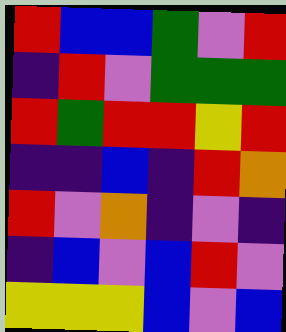[["red", "blue", "blue", "green", "violet", "red"], ["indigo", "red", "violet", "green", "green", "green"], ["red", "green", "red", "red", "yellow", "red"], ["indigo", "indigo", "blue", "indigo", "red", "orange"], ["red", "violet", "orange", "indigo", "violet", "indigo"], ["indigo", "blue", "violet", "blue", "red", "violet"], ["yellow", "yellow", "yellow", "blue", "violet", "blue"]]